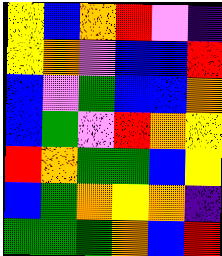[["yellow", "blue", "orange", "red", "violet", "indigo"], ["yellow", "orange", "violet", "blue", "blue", "red"], ["blue", "violet", "green", "blue", "blue", "orange"], ["blue", "green", "violet", "red", "orange", "yellow"], ["red", "orange", "green", "green", "blue", "yellow"], ["blue", "green", "orange", "yellow", "orange", "indigo"], ["green", "green", "green", "orange", "blue", "red"]]